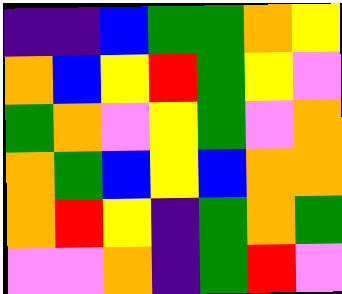[["indigo", "indigo", "blue", "green", "green", "orange", "yellow"], ["orange", "blue", "yellow", "red", "green", "yellow", "violet"], ["green", "orange", "violet", "yellow", "green", "violet", "orange"], ["orange", "green", "blue", "yellow", "blue", "orange", "orange"], ["orange", "red", "yellow", "indigo", "green", "orange", "green"], ["violet", "violet", "orange", "indigo", "green", "red", "violet"]]